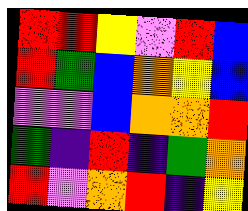[["red", "red", "yellow", "violet", "red", "blue"], ["red", "green", "blue", "orange", "yellow", "blue"], ["violet", "violet", "blue", "orange", "orange", "red"], ["green", "indigo", "red", "indigo", "green", "orange"], ["red", "violet", "orange", "red", "indigo", "yellow"]]